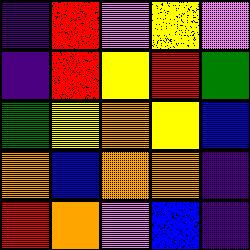[["indigo", "red", "violet", "yellow", "violet"], ["indigo", "red", "yellow", "red", "green"], ["green", "yellow", "orange", "yellow", "blue"], ["orange", "blue", "orange", "orange", "indigo"], ["red", "orange", "violet", "blue", "indigo"]]